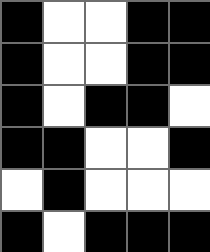[["black", "white", "white", "black", "black"], ["black", "white", "white", "black", "black"], ["black", "white", "black", "black", "white"], ["black", "black", "white", "white", "black"], ["white", "black", "white", "white", "white"], ["black", "white", "black", "black", "black"]]